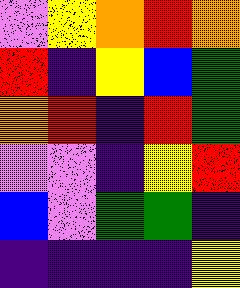[["violet", "yellow", "orange", "red", "orange"], ["red", "indigo", "yellow", "blue", "green"], ["orange", "red", "indigo", "red", "green"], ["violet", "violet", "indigo", "yellow", "red"], ["blue", "violet", "green", "green", "indigo"], ["indigo", "indigo", "indigo", "indigo", "yellow"]]